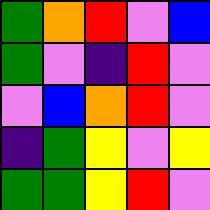[["green", "orange", "red", "violet", "blue"], ["green", "violet", "indigo", "red", "violet"], ["violet", "blue", "orange", "red", "violet"], ["indigo", "green", "yellow", "violet", "yellow"], ["green", "green", "yellow", "red", "violet"]]